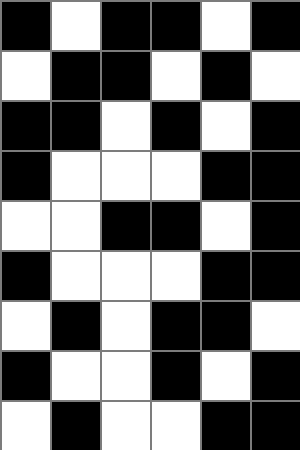[["black", "white", "black", "black", "white", "black"], ["white", "black", "black", "white", "black", "white"], ["black", "black", "white", "black", "white", "black"], ["black", "white", "white", "white", "black", "black"], ["white", "white", "black", "black", "white", "black"], ["black", "white", "white", "white", "black", "black"], ["white", "black", "white", "black", "black", "white"], ["black", "white", "white", "black", "white", "black"], ["white", "black", "white", "white", "black", "black"]]